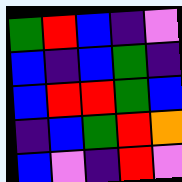[["green", "red", "blue", "indigo", "violet"], ["blue", "indigo", "blue", "green", "indigo"], ["blue", "red", "red", "green", "blue"], ["indigo", "blue", "green", "red", "orange"], ["blue", "violet", "indigo", "red", "violet"]]